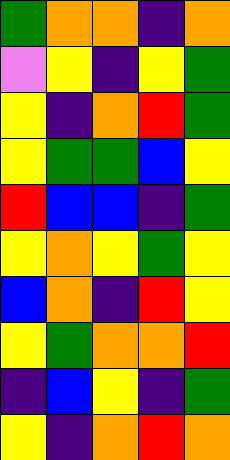[["green", "orange", "orange", "indigo", "orange"], ["violet", "yellow", "indigo", "yellow", "green"], ["yellow", "indigo", "orange", "red", "green"], ["yellow", "green", "green", "blue", "yellow"], ["red", "blue", "blue", "indigo", "green"], ["yellow", "orange", "yellow", "green", "yellow"], ["blue", "orange", "indigo", "red", "yellow"], ["yellow", "green", "orange", "orange", "red"], ["indigo", "blue", "yellow", "indigo", "green"], ["yellow", "indigo", "orange", "red", "orange"]]